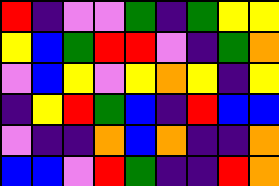[["red", "indigo", "violet", "violet", "green", "indigo", "green", "yellow", "yellow"], ["yellow", "blue", "green", "red", "red", "violet", "indigo", "green", "orange"], ["violet", "blue", "yellow", "violet", "yellow", "orange", "yellow", "indigo", "yellow"], ["indigo", "yellow", "red", "green", "blue", "indigo", "red", "blue", "blue"], ["violet", "indigo", "indigo", "orange", "blue", "orange", "indigo", "indigo", "orange"], ["blue", "blue", "violet", "red", "green", "indigo", "indigo", "red", "orange"]]